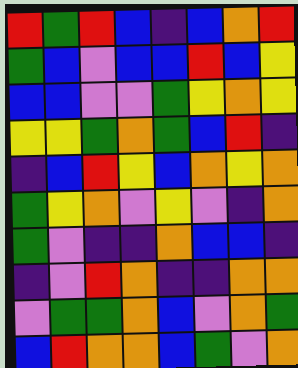[["red", "green", "red", "blue", "indigo", "blue", "orange", "red"], ["green", "blue", "violet", "blue", "blue", "red", "blue", "yellow"], ["blue", "blue", "violet", "violet", "green", "yellow", "orange", "yellow"], ["yellow", "yellow", "green", "orange", "green", "blue", "red", "indigo"], ["indigo", "blue", "red", "yellow", "blue", "orange", "yellow", "orange"], ["green", "yellow", "orange", "violet", "yellow", "violet", "indigo", "orange"], ["green", "violet", "indigo", "indigo", "orange", "blue", "blue", "indigo"], ["indigo", "violet", "red", "orange", "indigo", "indigo", "orange", "orange"], ["violet", "green", "green", "orange", "blue", "violet", "orange", "green"], ["blue", "red", "orange", "orange", "blue", "green", "violet", "orange"]]